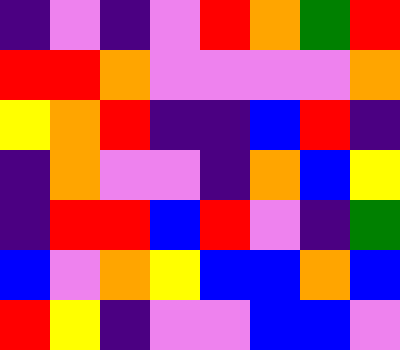[["indigo", "violet", "indigo", "violet", "red", "orange", "green", "red"], ["red", "red", "orange", "violet", "violet", "violet", "violet", "orange"], ["yellow", "orange", "red", "indigo", "indigo", "blue", "red", "indigo"], ["indigo", "orange", "violet", "violet", "indigo", "orange", "blue", "yellow"], ["indigo", "red", "red", "blue", "red", "violet", "indigo", "green"], ["blue", "violet", "orange", "yellow", "blue", "blue", "orange", "blue"], ["red", "yellow", "indigo", "violet", "violet", "blue", "blue", "violet"]]